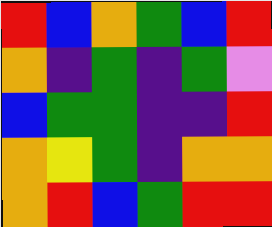[["red", "blue", "orange", "green", "blue", "red"], ["orange", "indigo", "green", "indigo", "green", "violet"], ["blue", "green", "green", "indigo", "indigo", "red"], ["orange", "yellow", "green", "indigo", "orange", "orange"], ["orange", "red", "blue", "green", "red", "red"]]